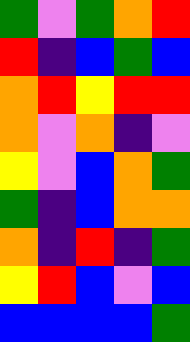[["green", "violet", "green", "orange", "red"], ["red", "indigo", "blue", "green", "blue"], ["orange", "red", "yellow", "red", "red"], ["orange", "violet", "orange", "indigo", "violet"], ["yellow", "violet", "blue", "orange", "green"], ["green", "indigo", "blue", "orange", "orange"], ["orange", "indigo", "red", "indigo", "green"], ["yellow", "red", "blue", "violet", "blue"], ["blue", "blue", "blue", "blue", "green"]]